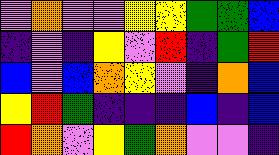[["violet", "orange", "violet", "violet", "yellow", "yellow", "green", "green", "blue"], ["indigo", "violet", "indigo", "yellow", "violet", "red", "indigo", "green", "red"], ["blue", "violet", "blue", "orange", "yellow", "violet", "indigo", "orange", "blue"], ["yellow", "red", "green", "indigo", "indigo", "indigo", "blue", "indigo", "blue"], ["red", "orange", "violet", "yellow", "green", "orange", "violet", "violet", "indigo"]]